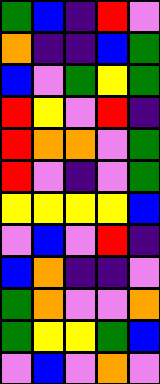[["green", "blue", "indigo", "red", "violet"], ["orange", "indigo", "indigo", "blue", "green"], ["blue", "violet", "green", "yellow", "green"], ["red", "yellow", "violet", "red", "indigo"], ["red", "orange", "orange", "violet", "green"], ["red", "violet", "indigo", "violet", "green"], ["yellow", "yellow", "yellow", "yellow", "blue"], ["violet", "blue", "violet", "red", "indigo"], ["blue", "orange", "indigo", "indigo", "violet"], ["green", "orange", "violet", "violet", "orange"], ["green", "yellow", "yellow", "green", "blue"], ["violet", "blue", "violet", "orange", "violet"]]